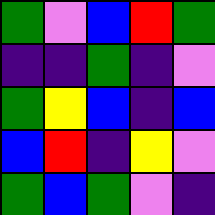[["green", "violet", "blue", "red", "green"], ["indigo", "indigo", "green", "indigo", "violet"], ["green", "yellow", "blue", "indigo", "blue"], ["blue", "red", "indigo", "yellow", "violet"], ["green", "blue", "green", "violet", "indigo"]]